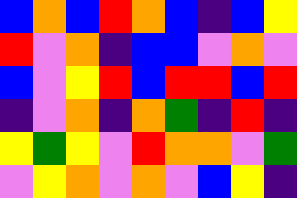[["blue", "orange", "blue", "red", "orange", "blue", "indigo", "blue", "yellow"], ["red", "violet", "orange", "indigo", "blue", "blue", "violet", "orange", "violet"], ["blue", "violet", "yellow", "red", "blue", "red", "red", "blue", "red"], ["indigo", "violet", "orange", "indigo", "orange", "green", "indigo", "red", "indigo"], ["yellow", "green", "yellow", "violet", "red", "orange", "orange", "violet", "green"], ["violet", "yellow", "orange", "violet", "orange", "violet", "blue", "yellow", "indigo"]]